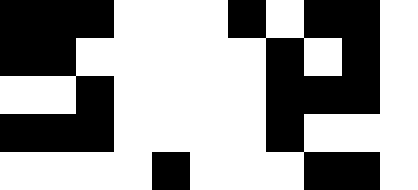[["black", "black", "black", "white", "white", "white", "black", "white", "black", "black", "white"], ["black", "black", "white", "white", "white", "white", "white", "black", "white", "black", "white"], ["white", "white", "black", "white", "white", "white", "white", "black", "black", "black", "white"], ["black", "black", "black", "white", "white", "white", "white", "black", "white", "white", "white"], ["white", "white", "white", "white", "black", "white", "white", "white", "black", "black", "white"]]